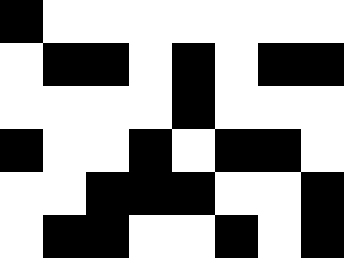[["black", "white", "white", "white", "white", "white", "white", "white"], ["white", "black", "black", "white", "black", "white", "black", "black"], ["white", "white", "white", "white", "black", "white", "white", "white"], ["black", "white", "white", "black", "white", "black", "black", "white"], ["white", "white", "black", "black", "black", "white", "white", "black"], ["white", "black", "black", "white", "white", "black", "white", "black"]]